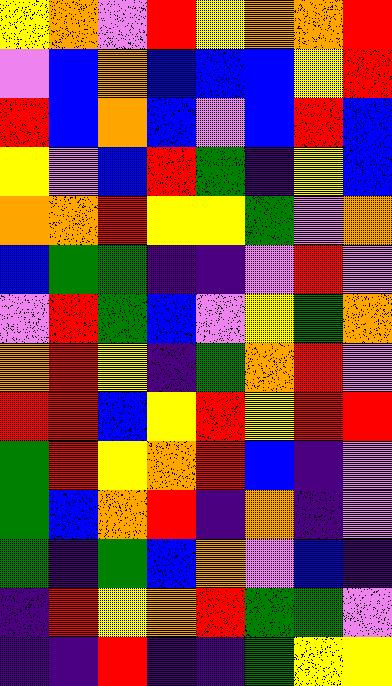[["yellow", "orange", "violet", "red", "yellow", "orange", "orange", "red"], ["violet", "blue", "orange", "blue", "blue", "blue", "yellow", "red"], ["red", "blue", "orange", "blue", "violet", "blue", "red", "blue"], ["yellow", "violet", "blue", "red", "green", "indigo", "yellow", "blue"], ["orange", "orange", "red", "yellow", "yellow", "green", "violet", "orange"], ["blue", "green", "green", "indigo", "indigo", "violet", "red", "violet"], ["violet", "red", "green", "blue", "violet", "yellow", "green", "orange"], ["orange", "red", "yellow", "indigo", "green", "orange", "red", "violet"], ["red", "red", "blue", "yellow", "red", "yellow", "red", "red"], ["green", "red", "yellow", "orange", "red", "blue", "indigo", "violet"], ["green", "blue", "orange", "red", "indigo", "orange", "indigo", "violet"], ["green", "indigo", "green", "blue", "orange", "violet", "blue", "indigo"], ["indigo", "red", "yellow", "orange", "red", "green", "green", "violet"], ["indigo", "indigo", "red", "indigo", "indigo", "green", "yellow", "yellow"]]